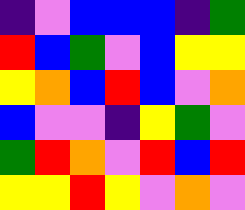[["indigo", "violet", "blue", "blue", "blue", "indigo", "green"], ["red", "blue", "green", "violet", "blue", "yellow", "yellow"], ["yellow", "orange", "blue", "red", "blue", "violet", "orange"], ["blue", "violet", "violet", "indigo", "yellow", "green", "violet"], ["green", "red", "orange", "violet", "red", "blue", "red"], ["yellow", "yellow", "red", "yellow", "violet", "orange", "violet"]]